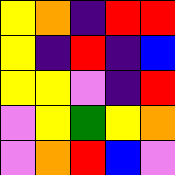[["yellow", "orange", "indigo", "red", "red"], ["yellow", "indigo", "red", "indigo", "blue"], ["yellow", "yellow", "violet", "indigo", "red"], ["violet", "yellow", "green", "yellow", "orange"], ["violet", "orange", "red", "blue", "violet"]]